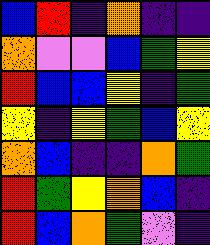[["blue", "red", "indigo", "orange", "indigo", "indigo"], ["orange", "violet", "violet", "blue", "green", "yellow"], ["red", "blue", "blue", "yellow", "indigo", "green"], ["yellow", "indigo", "yellow", "green", "blue", "yellow"], ["orange", "blue", "indigo", "indigo", "orange", "green"], ["red", "green", "yellow", "orange", "blue", "indigo"], ["red", "blue", "orange", "green", "violet", "indigo"]]